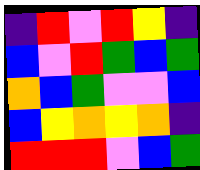[["indigo", "red", "violet", "red", "yellow", "indigo"], ["blue", "violet", "red", "green", "blue", "green"], ["orange", "blue", "green", "violet", "violet", "blue"], ["blue", "yellow", "orange", "yellow", "orange", "indigo"], ["red", "red", "red", "violet", "blue", "green"]]